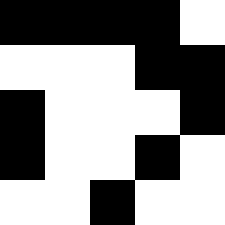[["black", "black", "black", "black", "white"], ["white", "white", "white", "black", "black"], ["black", "white", "white", "white", "black"], ["black", "white", "white", "black", "white"], ["white", "white", "black", "white", "white"]]